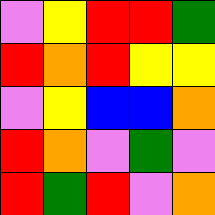[["violet", "yellow", "red", "red", "green"], ["red", "orange", "red", "yellow", "yellow"], ["violet", "yellow", "blue", "blue", "orange"], ["red", "orange", "violet", "green", "violet"], ["red", "green", "red", "violet", "orange"]]